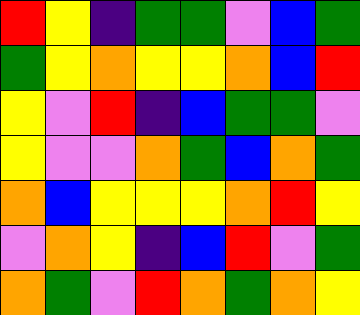[["red", "yellow", "indigo", "green", "green", "violet", "blue", "green"], ["green", "yellow", "orange", "yellow", "yellow", "orange", "blue", "red"], ["yellow", "violet", "red", "indigo", "blue", "green", "green", "violet"], ["yellow", "violet", "violet", "orange", "green", "blue", "orange", "green"], ["orange", "blue", "yellow", "yellow", "yellow", "orange", "red", "yellow"], ["violet", "orange", "yellow", "indigo", "blue", "red", "violet", "green"], ["orange", "green", "violet", "red", "orange", "green", "orange", "yellow"]]